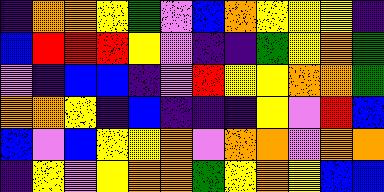[["indigo", "orange", "orange", "yellow", "green", "violet", "blue", "orange", "yellow", "yellow", "yellow", "indigo"], ["blue", "red", "red", "red", "yellow", "violet", "indigo", "indigo", "green", "yellow", "orange", "green"], ["violet", "indigo", "blue", "blue", "indigo", "violet", "red", "yellow", "yellow", "orange", "orange", "green"], ["orange", "orange", "yellow", "indigo", "blue", "indigo", "indigo", "indigo", "yellow", "violet", "red", "blue"], ["blue", "violet", "blue", "yellow", "yellow", "orange", "violet", "orange", "orange", "violet", "orange", "orange"], ["indigo", "yellow", "violet", "yellow", "orange", "orange", "green", "yellow", "orange", "yellow", "blue", "blue"]]